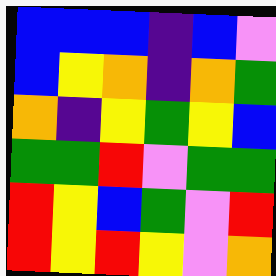[["blue", "blue", "blue", "indigo", "blue", "violet"], ["blue", "yellow", "orange", "indigo", "orange", "green"], ["orange", "indigo", "yellow", "green", "yellow", "blue"], ["green", "green", "red", "violet", "green", "green"], ["red", "yellow", "blue", "green", "violet", "red"], ["red", "yellow", "red", "yellow", "violet", "orange"]]